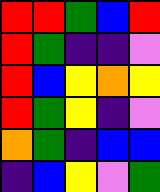[["red", "red", "green", "blue", "red"], ["red", "green", "indigo", "indigo", "violet"], ["red", "blue", "yellow", "orange", "yellow"], ["red", "green", "yellow", "indigo", "violet"], ["orange", "green", "indigo", "blue", "blue"], ["indigo", "blue", "yellow", "violet", "green"]]